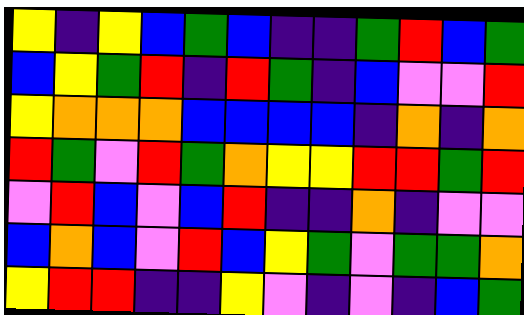[["yellow", "indigo", "yellow", "blue", "green", "blue", "indigo", "indigo", "green", "red", "blue", "green"], ["blue", "yellow", "green", "red", "indigo", "red", "green", "indigo", "blue", "violet", "violet", "red"], ["yellow", "orange", "orange", "orange", "blue", "blue", "blue", "blue", "indigo", "orange", "indigo", "orange"], ["red", "green", "violet", "red", "green", "orange", "yellow", "yellow", "red", "red", "green", "red"], ["violet", "red", "blue", "violet", "blue", "red", "indigo", "indigo", "orange", "indigo", "violet", "violet"], ["blue", "orange", "blue", "violet", "red", "blue", "yellow", "green", "violet", "green", "green", "orange"], ["yellow", "red", "red", "indigo", "indigo", "yellow", "violet", "indigo", "violet", "indigo", "blue", "green"]]